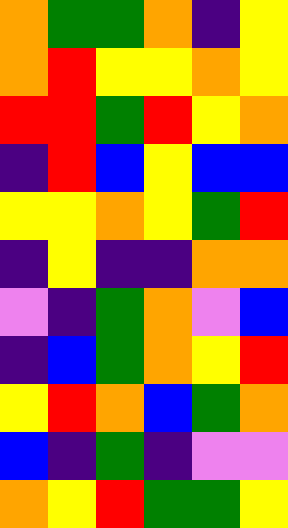[["orange", "green", "green", "orange", "indigo", "yellow"], ["orange", "red", "yellow", "yellow", "orange", "yellow"], ["red", "red", "green", "red", "yellow", "orange"], ["indigo", "red", "blue", "yellow", "blue", "blue"], ["yellow", "yellow", "orange", "yellow", "green", "red"], ["indigo", "yellow", "indigo", "indigo", "orange", "orange"], ["violet", "indigo", "green", "orange", "violet", "blue"], ["indigo", "blue", "green", "orange", "yellow", "red"], ["yellow", "red", "orange", "blue", "green", "orange"], ["blue", "indigo", "green", "indigo", "violet", "violet"], ["orange", "yellow", "red", "green", "green", "yellow"]]